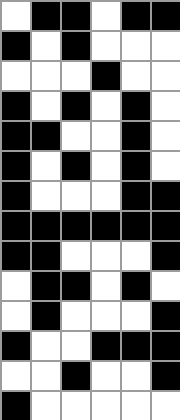[["white", "black", "black", "white", "black", "black"], ["black", "white", "black", "white", "white", "white"], ["white", "white", "white", "black", "white", "white"], ["black", "white", "black", "white", "black", "white"], ["black", "black", "white", "white", "black", "white"], ["black", "white", "black", "white", "black", "white"], ["black", "white", "white", "white", "black", "black"], ["black", "black", "black", "black", "black", "black"], ["black", "black", "white", "white", "white", "black"], ["white", "black", "black", "white", "black", "white"], ["white", "black", "white", "white", "white", "black"], ["black", "white", "white", "black", "black", "black"], ["white", "white", "black", "white", "white", "black"], ["black", "white", "white", "white", "white", "white"]]